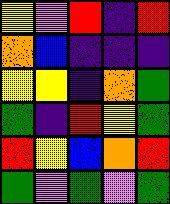[["yellow", "violet", "red", "indigo", "red"], ["orange", "blue", "indigo", "indigo", "indigo"], ["yellow", "yellow", "indigo", "orange", "green"], ["green", "indigo", "red", "yellow", "green"], ["red", "yellow", "blue", "orange", "red"], ["green", "violet", "green", "violet", "green"]]